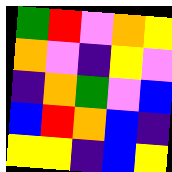[["green", "red", "violet", "orange", "yellow"], ["orange", "violet", "indigo", "yellow", "violet"], ["indigo", "orange", "green", "violet", "blue"], ["blue", "red", "orange", "blue", "indigo"], ["yellow", "yellow", "indigo", "blue", "yellow"]]